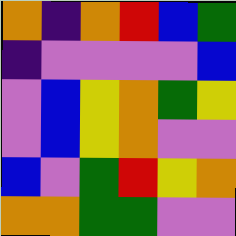[["orange", "indigo", "orange", "red", "blue", "green"], ["indigo", "violet", "violet", "violet", "violet", "blue"], ["violet", "blue", "yellow", "orange", "green", "yellow"], ["violet", "blue", "yellow", "orange", "violet", "violet"], ["blue", "violet", "green", "red", "yellow", "orange"], ["orange", "orange", "green", "green", "violet", "violet"]]